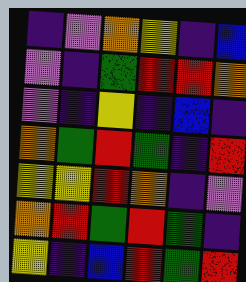[["indigo", "violet", "orange", "yellow", "indigo", "blue"], ["violet", "indigo", "green", "red", "red", "orange"], ["violet", "indigo", "yellow", "indigo", "blue", "indigo"], ["orange", "green", "red", "green", "indigo", "red"], ["yellow", "yellow", "red", "orange", "indigo", "violet"], ["orange", "red", "green", "red", "green", "indigo"], ["yellow", "indigo", "blue", "red", "green", "red"]]